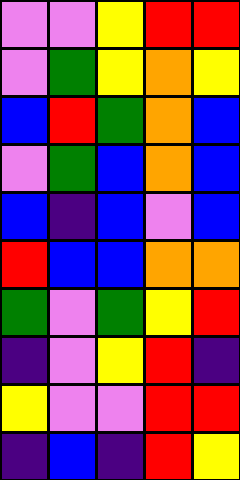[["violet", "violet", "yellow", "red", "red"], ["violet", "green", "yellow", "orange", "yellow"], ["blue", "red", "green", "orange", "blue"], ["violet", "green", "blue", "orange", "blue"], ["blue", "indigo", "blue", "violet", "blue"], ["red", "blue", "blue", "orange", "orange"], ["green", "violet", "green", "yellow", "red"], ["indigo", "violet", "yellow", "red", "indigo"], ["yellow", "violet", "violet", "red", "red"], ["indigo", "blue", "indigo", "red", "yellow"]]